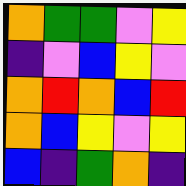[["orange", "green", "green", "violet", "yellow"], ["indigo", "violet", "blue", "yellow", "violet"], ["orange", "red", "orange", "blue", "red"], ["orange", "blue", "yellow", "violet", "yellow"], ["blue", "indigo", "green", "orange", "indigo"]]